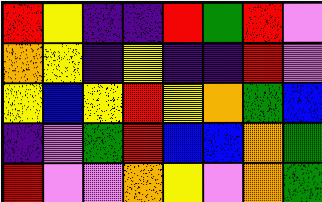[["red", "yellow", "indigo", "indigo", "red", "green", "red", "violet"], ["orange", "yellow", "indigo", "yellow", "indigo", "indigo", "red", "violet"], ["yellow", "blue", "yellow", "red", "yellow", "orange", "green", "blue"], ["indigo", "violet", "green", "red", "blue", "blue", "orange", "green"], ["red", "violet", "violet", "orange", "yellow", "violet", "orange", "green"]]